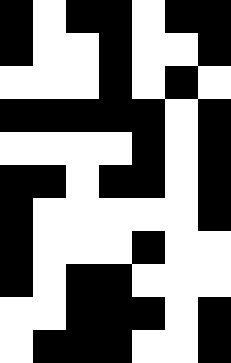[["black", "white", "black", "black", "white", "black", "black"], ["black", "white", "white", "black", "white", "white", "black"], ["white", "white", "white", "black", "white", "black", "white"], ["black", "black", "black", "black", "black", "white", "black"], ["white", "white", "white", "white", "black", "white", "black"], ["black", "black", "white", "black", "black", "white", "black"], ["black", "white", "white", "white", "white", "white", "black"], ["black", "white", "white", "white", "black", "white", "white"], ["black", "white", "black", "black", "white", "white", "white"], ["white", "white", "black", "black", "black", "white", "black"], ["white", "black", "black", "black", "white", "white", "black"]]